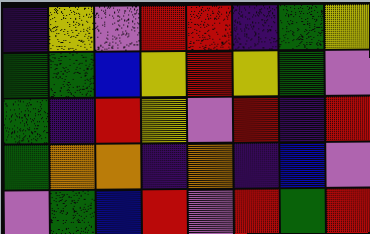[["indigo", "yellow", "violet", "red", "red", "indigo", "green", "yellow"], ["green", "green", "blue", "yellow", "red", "yellow", "green", "violet"], ["green", "indigo", "red", "yellow", "violet", "red", "indigo", "red"], ["green", "orange", "orange", "indigo", "orange", "indigo", "blue", "violet"], ["violet", "green", "blue", "red", "violet", "red", "green", "red"]]